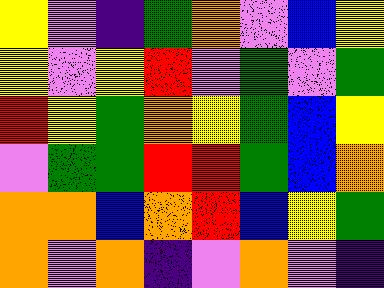[["yellow", "violet", "indigo", "green", "orange", "violet", "blue", "yellow"], ["yellow", "violet", "yellow", "red", "violet", "green", "violet", "green"], ["red", "yellow", "green", "orange", "yellow", "green", "blue", "yellow"], ["violet", "green", "green", "red", "red", "green", "blue", "orange"], ["orange", "orange", "blue", "orange", "red", "blue", "yellow", "green"], ["orange", "violet", "orange", "indigo", "violet", "orange", "violet", "indigo"]]